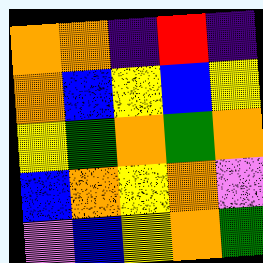[["orange", "orange", "indigo", "red", "indigo"], ["orange", "blue", "yellow", "blue", "yellow"], ["yellow", "green", "orange", "green", "orange"], ["blue", "orange", "yellow", "orange", "violet"], ["violet", "blue", "yellow", "orange", "green"]]